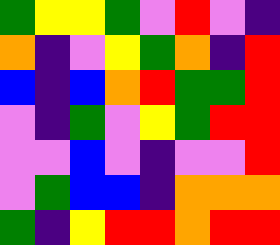[["green", "yellow", "yellow", "green", "violet", "red", "violet", "indigo"], ["orange", "indigo", "violet", "yellow", "green", "orange", "indigo", "red"], ["blue", "indigo", "blue", "orange", "red", "green", "green", "red"], ["violet", "indigo", "green", "violet", "yellow", "green", "red", "red"], ["violet", "violet", "blue", "violet", "indigo", "violet", "violet", "red"], ["violet", "green", "blue", "blue", "indigo", "orange", "orange", "orange"], ["green", "indigo", "yellow", "red", "red", "orange", "red", "red"]]